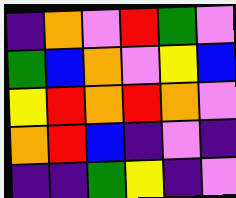[["indigo", "orange", "violet", "red", "green", "violet"], ["green", "blue", "orange", "violet", "yellow", "blue"], ["yellow", "red", "orange", "red", "orange", "violet"], ["orange", "red", "blue", "indigo", "violet", "indigo"], ["indigo", "indigo", "green", "yellow", "indigo", "violet"]]